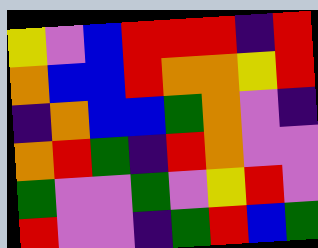[["yellow", "violet", "blue", "red", "red", "red", "indigo", "red"], ["orange", "blue", "blue", "red", "orange", "orange", "yellow", "red"], ["indigo", "orange", "blue", "blue", "green", "orange", "violet", "indigo"], ["orange", "red", "green", "indigo", "red", "orange", "violet", "violet"], ["green", "violet", "violet", "green", "violet", "yellow", "red", "violet"], ["red", "violet", "violet", "indigo", "green", "red", "blue", "green"]]